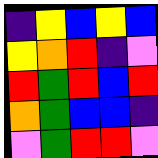[["indigo", "yellow", "blue", "yellow", "blue"], ["yellow", "orange", "red", "indigo", "violet"], ["red", "green", "red", "blue", "red"], ["orange", "green", "blue", "blue", "indigo"], ["violet", "green", "red", "red", "violet"]]